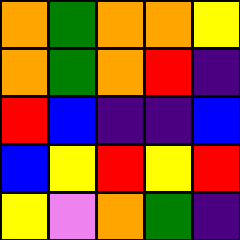[["orange", "green", "orange", "orange", "yellow"], ["orange", "green", "orange", "red", "indigo"], ["red", "blue", "indigo", "indigo", "blue"], ["blue", "yellow", "red", "yellow", "red"], ["yellow", "violet", "orange", "green", "indigo"]]